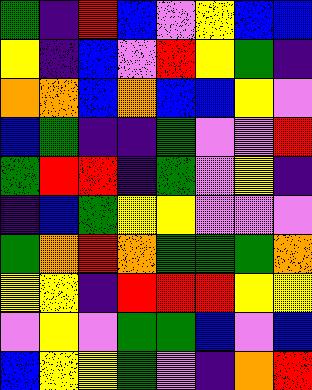[["green", "indigo", "red", "blue", "violet", "yellow", "blue", "blue"], ["yellow", "indigo", "blue", "violet", "red", "yellow", "green", "indigo"], ["orange", "orange", "blue", "orange", "blue", "blue", "yellow", "violet"], ["blue", "green", "indigo", "indigo", "green", "violet", "violet", "red"], ["green", "red", "red", "indigo", "green", "violet", "yellow", "indigo"], ["indigo", "blue", "green", "yellow", "yellow", "violet", "violet", "violet"], ["green", "orange", "red", "orange", "green", "green", "green", "orange"], ["yellow", "yellow", "indigo", "red", "red", "red", "yellow", "yellow"], ["violet", "yellow", "violet", "green", "green", "blue", "violet", "blue"], ["blue", "yellow", "yellow", "green", "violet", "indigo", "orange", "red"]]